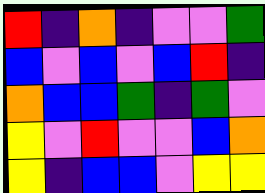[["red", "indigo", "orange", "indigo", "violet", "violet", "green"], ["blue", "violet", "blue", "violet", "blue", "red", "indigo"], ["orange", "blue", "blue", "green", "indigo", "green", "violet"], ["yellow", "violet", "red", "violet", "violet", "blue", "orange"], ["yellow", "indigo", "blue", "blue", "violet", "yellow", "yellow"]]